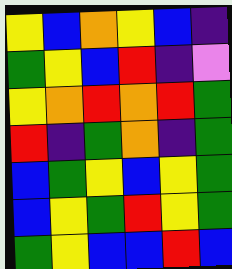[["yellow", "blue", "orange", "yellow", "blue", "indigo"], ["green", "yellow", "blue", "red", "indigo", "violet"], ["yellow", "orange", "red", "orange", "red", "green"], ["red", "indigo", "green", "orange", "indigo", "green"], ["blue", "green", "yellow", "blue", "yellow", "green"], ["blue", "yellow", "green", "red", "yellow", "green"], ["green", "yellow", "blue", "blue", "red", "blue"]]